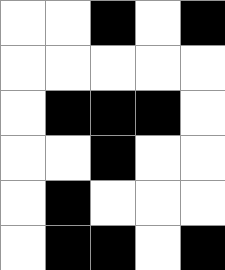[["white", "white", "black", "white", "black"], ["white", "white", "white", "white", "white"], ["white", "black", "black", "black", "white"], ["white", "white", "black", "white", "white"], ["white", "black", "white", "white", "white"], ["white", "black", "black", "white", "black"]]